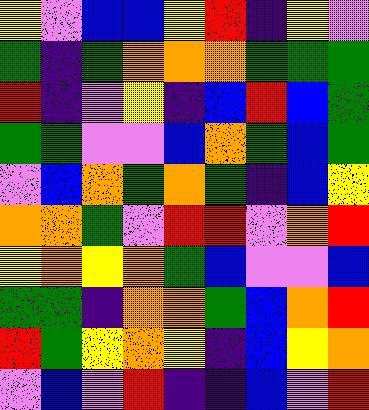[["yellow", "violet", "blue", "blue", "yellow", "red", "indigo", "yellow", "violet"], ["green", "indigo", "green", "orange", "orange", "orange", "green", "green", "green"], ["red", "indigo", "violet", "yellow", "indigo", "blue", "red", "blue", "green"], ["green", "green", "violet", "violet", "blue", "orange", "green", "blue", "green"], ["violet", "blue", "orange", "green", "orange", "green", "indigo", "blue", "yellow"], ["orange", "orange", "green", "violet", "red", "red", "violet", "orange", "red"], ["yellow", "orange", "yellow", "orange", "green", "blue", "violet", "violet", "blue"], ["green", "green", "indigo", "orange", "orange", "green", "blue", "orange", "red"], ["red", "green", "yellow", "orange", "yellow", "indigo", "blue", "yellow", "orange"], ["violet", "blue", "violet", "red", "indigo", "indigo", "blue", "violet", "red"]]